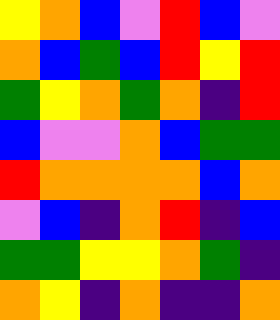[["yellow", "orange", "blue", "violet", "red", "blue", "violet"], ["orange", "blue", "green", "blue", "red", "yellow", "red"], ["green", "yellow", "orange", "green", "orange", "indigo", "red"], ["blue", "violet", "violet", "orange", "blue", "green", "green"], ["red", "orange", "orange", "orange", "orange", "blue", "orange"], ["violet", "blue", "indigo", "orange", "red", "indigo", "blue"], ["green", "green", "yellow", "yellow", "orange", "green", "indigo"], ["orange", "yellow", "indigo", "orange", "indigo", "indigo", "orange"]]